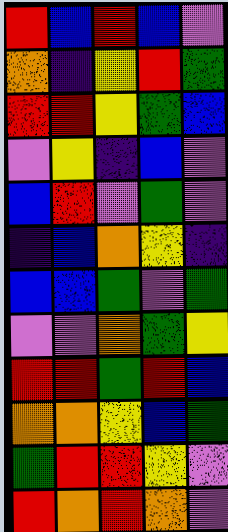[["red", "blue", "red", "blue", "violet"], ["orange", "indigo", "yellow", "red", "green"], ["red", "red", "yellow", "green", "blue"], ["violet", "yellow", "indigo", "blue", "violet"], ["blue", "red", "violet", "green", "violet"], ["indigo", "blue", "orange", "yellow", "indigo"], ["blue", "blue", "green", "violet", "green"], ["violet", "violet", "orange", "green", "yellow"], ["red", "red", "green", "red", "blue"], ["orange", "orange", "yellow", "blue", "green"], ["green", "red", "red", "yellow", "violet"], ["red", "orange", "red", "orange", "violet"]]